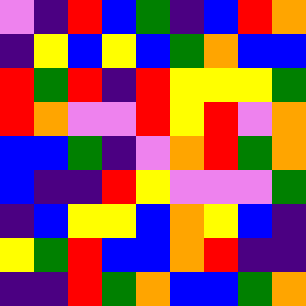[["violet", "indigo", "red", "blue", "green", "indigo", "blue", "red", "orange"], ["indigo", "yellow", "blue", "yellow", "blue", "green", "orange", "blue", "blue"], ["red", "green", "red", "indigo", "red", "yellow", "yellow", "yellow", "green"], ["red", "orange", "violet", "violet", "red", "yellow", "red", "violet", "orange"], ["blue", "blue", "green", "indigo", "violet", "orange", "red", "green", "orange"], ["blue", "indigo", "indigo", "red", "yellow", "violet", "violet", "violet", "green"], ["indigo", "blue", "yellow", "yellow", "blue", "orange", "yellow", "blue", "indigo"], ["yellow", "green", "red", "blue", "blue", "orange", "red", "indigo", "indigo"], ["indigo", "indigo", "red", "green", "orange", "blue", "blue", "green", "orange"]]